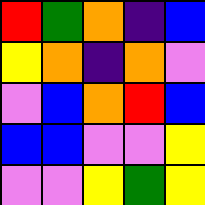[["red", "green", "orange", "indigo", "blue"], ["yellow", "orange", "indigo", "orange", "violet"], ["violet", "blue", "orange", "red", "blue"], ["blue", "blue", "violet", "violet", "yellow"], ["violet", "violet", "yellow", "green", "yellow"]]